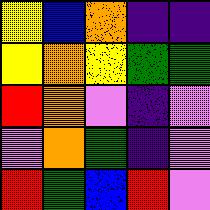[["yellow", "blue", "orange", "indigo", "indigo"], ["yellow", "orange", "yellow", "green", "green"], ["red", "orange", "violet", "indigo", "violet"], ["violet", "orange", "green", "indigo", "violet"], ["red", "green", "blue", "red", "violet"]]